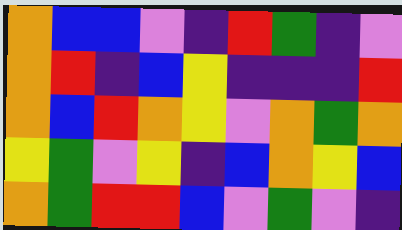[["orange", "blue", "blue", "violet", "indigo", "red", "green", "indigo", "violet"], ["orange", "red", "indigo", "blue", "yellow", "indigo", "indigo", "indigo", "red"], ["orange", "blue", "red", "orange", "yellow", "violet", "orange", "green", "orange"], ["yellow", "green", "violet", "yellow", "indigo", "blue", "orange", "yellow", "blue"], ["orange", "green", "red", "red", "blue", "violet", "green", "violet", "indigo"]]